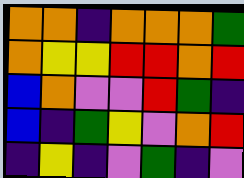[["orange", "orange", "indigo", "orange", "orange", "orange", "green"], ["orange", "yellow", "yellow", "red", "red", "orange", "red"], ["blue", "orange", "violet", "violet", "red", "green", "indigo"], ["blue", "indigo", "green", "yellow", "violet", "orange", "red"], ["indigo", "yellow", "indigo", "violet", "green", "indigo", "violet"]]